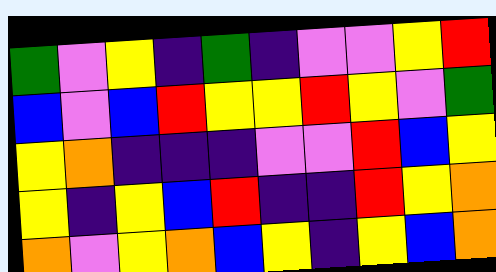[["green", "violet", "yellow", "indigo", "green", "indigo", "violet", "violet", "yellow", "red"], ["blue", "violet", "blue", "red", "yellow", "yellow", "red", "yellow", "violet", "green"], ["yellow", "orange", "indigo", "indigo", "indigo", "violet", "violet", "red", "blue", "yellow"], ["yellow", "indigo", "yellow", "blue", "red", "indigo", "indigo", "red", "yellow", "orange"], ["orange", "violet", "yellow", "orange", "blue", "yellow", "indigo", "yellow", "blue", "orange"]]